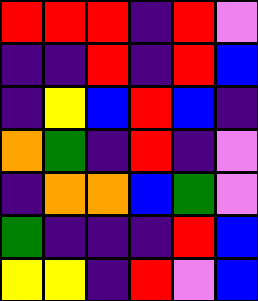[["red", "red", "red", "indigo", "red", "violet"], ["indigo", "indigo", "red", "indigo", "red", "blue"], ["indigo", "yellow", "blue", "red", "blue", "indigo"], ["orange", "green", "indigo", "red", "indigo", "violet"], ["indigo", "orange", "orange", "blue", "green", "violet"], ["green", "indigo", "indigo", "indigo", "red", "blue"], ["yellow", "yellow", "indigo", "red", "violet", "blue"]]